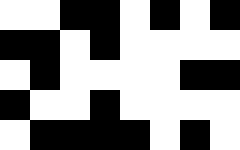[["white", "white", "black", "black", "white", "black", "white", "black"], ["black", "black", "white", "black", "white", "white", "white", "white"], ["white", "black", "white", "white", "white", "white", "black", "black"], ["black", "white", "white", "black", "white", "white", "white", "white"], ["white", "black", "black", "black", "black", "white", "black", "white"]]